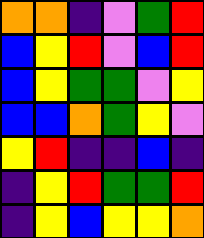[["orange", "orange", "indigo", "violet", "green", "red"], ["blue", "yellow", "red", "violet", "blue", "red"], ["blue", "yellow", "green", "green", "violet", "yellow"], ["blue", "blue", "orange", "green", "yellow", "violet"], ["yellow", "red", "indigo", "indigo", "blue", "indigo"], ["indigo", "yellow", "red", "green", "green", "red"], ["indigo", "yellow", "blue", "yellow", "yellow", "orange"]]